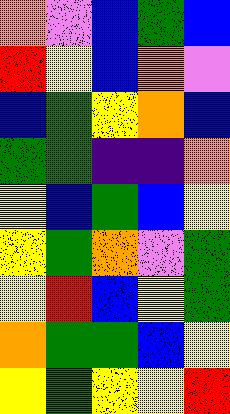[["orange", "violet", "blue", "green", "blue"], ["red", "yellow", "blue", "orange", "violet"], ["blue", "green", "yellow", "orange", "blue"], ["green", "green", "indigo", "indigo", "orange"], ["yellow", "blue", "green", "blue", "yellow"], ["yellow", "green", "orange", "violet", "green"], ["yellow", "red", "blue", "yellow", "green"], ["orange", "green", "green", "blue", "yellow"], ["yellow", "green", "yellow", "yellow", "red"]]